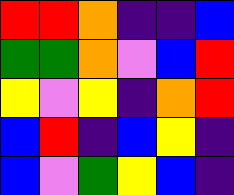[["red", "red", "orange", "indigo", "indigo", "blue"], ["green", "green", "orange", "violet", "blue", "red"], ["yellow", "violet", "yellow", "indigo", "orange", "red"], ["blue", "red", "indigo", "blue", "yellow", "indigo"], ["blue", "violet", "green", "yellow", "blue", "indigo"]]